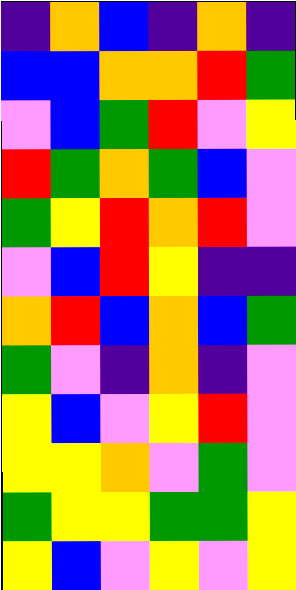[["indigo", "orange", "blue", "indigo", "orange", "indigo"], ["blue", "blue", "orange", "orange", "red", "green"], ["violet", "blue", "green", "red", "violet", "yellow"], ["red", "green", "orange", "green", "blue", "violet"], ["green", "yellow", "red", "orange", "red", "violet"], ["violet", "blue", "red", "yellow", "indigo", "indigo"], ["orange", "red", "blue", "orange", "blue", "green"], ["green", "violet", "indigo", "orange", "indigo", "violet"], ["yellow", "blue", "violet", "yellow", "red", "violet"], ["yellow", "yellow", "orange", "violet", "green", "violet"], ["green", "yellow", "yellow", "green", "green", "yellow"], ["yellow", "blue", "violet", "yellow", "violet", "yellow"]]